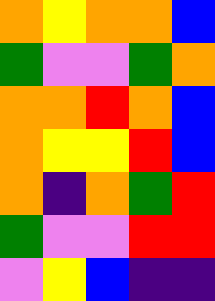[["orange", "yellow", "orange", "orange", "blue"], ["green", "violet", "violet", "green", "orange"], ["orange", "orange", "red", "orange", "blue"], ["orange", "yellow", "yellow", "red", "blue"], ["orange", "indigo", "orange", "green", "red"], ["green", "violet", "violet", "red", "red"], ["violet", "yellow", "blue", "indigo", "indigo"]]